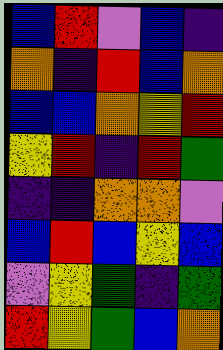[["blue", "red", "violet", "blue", "indigo"], ["orange", "indigo", "red", "blue", "orange"], ["blue", "blue", "orange", "yellow", "red"], ["yellow", "red", "indigo", "red", "green"], ["indigo", "indigo", "orange", "orange", "violet"], ["blue", "red", "blue", "yellow", "blue"], ["violet", "yellow", "green", "indigo", "green"], ["red", "yellow", "green", "blue", "orange"]]